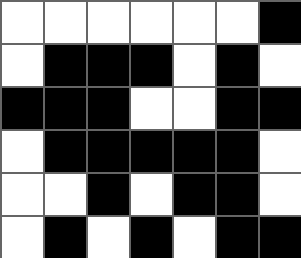[["white", "white", "white", "white", "white", "white", "black"], ["white", "black", "black", "black", "white", "black", "white"], ["black", "black", "black", "white", "white", "black", "black"], ["white", "black", "black", "black", "black", "black", "white"], ["white", "white", "black", "white", "black", "black", "white"], ["white", "black", "white", "black", "white", "black", "black"]]